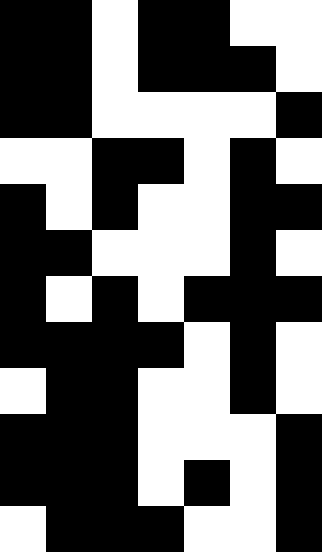[["black", "black", "white", "black", "black", "white", "white"], ["black", "black", "white", "black", "black", "black", "white"], ["black", "black", "white", "white", "white", "white", "black"], ["white", "white", "black", "black", "white", "black", "white"], ["black", "white", "black", "white", "white", "black", "black"], ["black", "black", "white", "white", "white", "black", "white"], ["black", "white", "black", "white", "black", "black", "black"], ["black", "black", "black", "black", "white", "black", "white"], ["white", "black", "black", "white", "white", "black", "white"], ["black", "black", "black", "white", "white", "white", "black"], ["black", "black", "black", "white", "black", "white", "black"], ["white", "black", "black", "black", "white", "white", "black"]]